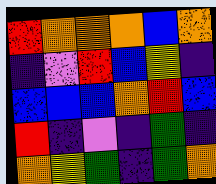[["red", "orange", "orange", "orange", "blue", "orange"], ["indigo", "violet", "red", "blue", "yellow", "indigo"], ["blue", "blue", "blue", "orange", "red", "blue"], ["red", "indigo", "violet", "indigo", "green", "indigo"], ["orange", "yellow", "green", "indigo", "green", "orange"]]